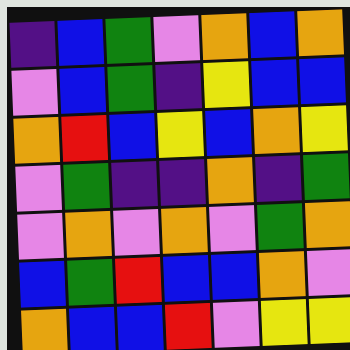[["indigo", "blue", "green", "violet", "orange", "blue", "orange"], ["violet", "blue", "green", "indigo", "yellow", "blue", "blue"], ["orange", "red", "blue", "yellow", "blue", "orange", "yellow"], ["violet", "green", "indigo", "indigo", "orange", "indigo", "green"], ["violet", "orange", "violet", "orange", "violet", "green", "orange"], ["blue", "green", "red", "blue", "blue", "orange", "violet"], ["orange", "blue", "blue", "red", "violet", "yellow", "yellow"]]